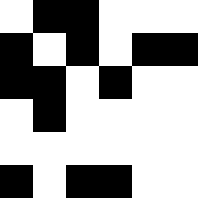[["white", "black", "black", "white", "white", "white"], ["black", "white", "black", "white", "black", "black"], ["black", "black", "white", "black", "white", "white"], ["white", "black", "white", "white", "white", "white"], ["white", "white", "white", "white", "white", "white"], ["black", "white", "black", "black", "white", "white"]]